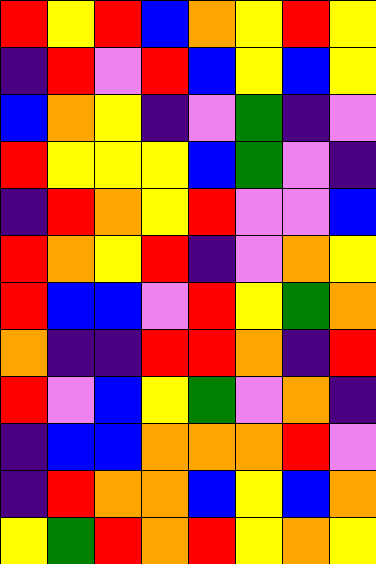[["red", "yellow", "red", "blue", "orange", "yellow", "red", "yellow"], ["indigo", "red", "violet", "red", "blue", "yellow", "blue", "yellow"], ["blue", "orange", "yellow", "indigo", "violet", "green", "indigo", "violet"], ["red", "yellow", "yellow", "yellow", "blue", "green", "violet", "indigo"], ["indigo", "red", "orange", "yellow", "red", "violet", "violet", "blue"], ["red", "orange", "yellow", "red", "indigo", "violet", "orange", "yellow"], ["red", "blue", "blue", "violet", "red", "yellow", "green", "orange"], ["orange", "indigo", "indigo", "red", "red", "orange", "indigo", "red"], ["red", "violet", "blue", "yellow", "green", "violet", "orange", "indigo"], ["indigo", "blue", "blue", "orange", "orange", "orange", "red", "violet"], ["indigo", "red", "orange", "orange", "blue", "yellow", "blue", "orange"], ["yellow", "green", "red", "orange", "red", "yellow", "orange", "yellow"]]